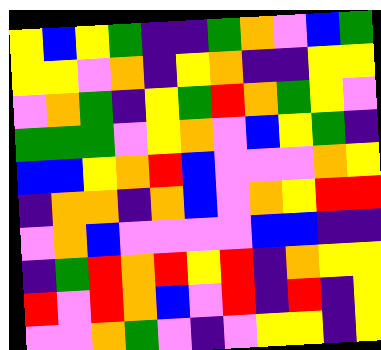[["yellow", "blue", "yellow", "green", "indigo", "indigo", "green", "orange", "violet", "blue", "green"], ["yellow", "yellow", "violet", "orange", "indigo", "yellow", "orange", "indigo", "indigo", "yellow", "yellow"], ["violet", "orange", "green", "indigo", "yellow", "green", "red", "orange", "green", "yellow", "violet"], ["green", "green", "green", "violet", "yellow", "orange", "violet", "blue", "yellow", "green", "indigo"], ["blue", "blue", "yellow", "orange", "red", "blue", "violet", "violet", "violet", "orange", "yellow"], ["indigo", "orange", "orange", "indigo", "orange", "blue", "violet", "orange", "yellow", "red", "red"], ["violet", "orange", "blue", "violet", "violet", "violet", "violet", "blue", "blue", "indigo", "indigo"], ["indigo", "green", "red", "orange", "red", "yellow", "red", "indigo", "orange", "yellow", "yellow"], ["red", "violet", "red", "orange", "blue", "violet", "red", "indigo", "red", "indigo", "yellow"], ["violet", "violet", "orange", "green", "violet", "indigo", "violet", "yellow", "yellow", "indigo", "yellow"]]